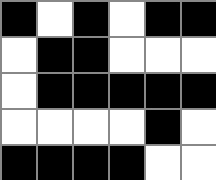[["black", "white", "black", "white", "black", "black"], ["white", "black", "black", "white", "white", "white"], ["white", "black", "black", "black", "black", "black"], ["white", "white", "white", "white", "black", "white"], ["black", "black", "black", "black", "white", "white"]]